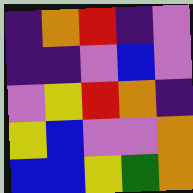[["indigo", "orange", "red", "indigo", "violet"], ["indigo", "indigo", "violet", "blue", "violet"], ["violet", "yellow", "red", "orange", "indigo"], ["yellow", "blue", "violet", "violet", "orange"], ["blue", "blue", "yellow", "green", "orange"]]